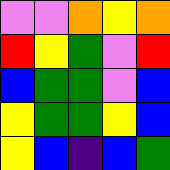[["violet", "violet", "orange", "yellow", "orange"], ["red", "yellow", "green", "violet", "red"], ["blue", "green", "green", "violet", "blue"], ["yellow", "green", "green", "yellow", "blue"], ["yellow", "blue", "indigo", "blue", "green"]]